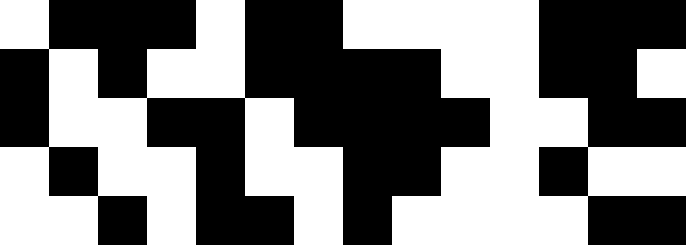[["white", "black", "black", "black", "white", "black", "black", "white", "white", "white", "white", "black", "black", "black"], ["black", "white", "black", "white", "white", "black", "black", "black", "black", "white", "white", "black", "black", "white"], ["black", "white", "white", "black", "black", "white", "black", "black", "black", "black", "white", "white", "black", "black"], ["white", "black", "white", "white", "black", "white", "white", "black", "black", "white", "white", "black", "white", "white"], ["white", "white", "black", "white", "black", "black", "white", "black", "white", "white", "white", "white", "black", "black"]]